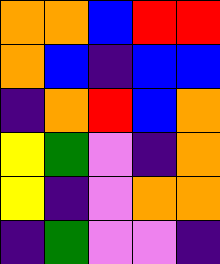[["orange", "orange", "blue", "red", "red"], ["orange", "blue", "indigo", "blue", "blue"], ["indigo", "orange", "red", "blue", "orange"], ["yellow", "green", "violet", "indigo", "orange"], ["yellow", "indigo", "violet", "orange", "orange"], ["indigo", "green", "violet", "violet", "indigo"]]